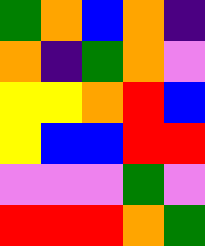[["green", "orange", "blue", "orange", "indigo"], ["orange", "indigo", "green", "orange", "violet"], ["yellow", "yellow", "orange", "red", "blue"], ["yellow", "blue", "blue", "red", "red"], ["violet", "violet", "violet", "green", "violet"], ["red", "red", "red", "orange", "green"]]